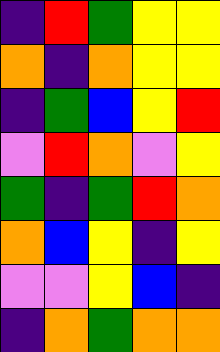[["indigo", "red", "green", "yellow", "yellow"], ["orange", "indigo", "orange", "yellow", "yellow"], ["indigo", "green", "blue", "yellow", "red"], ["violet", "red", "orange", "violet", "yellow"], ["green", "indigo", "green", "red", "orange"], ["orange", "blue", "yellow", "indigo", "yellow"], ["violet", "violet", "yellow", "blue", "indigo"], ["indigo", "orange", "green", "orange", "orange"]]